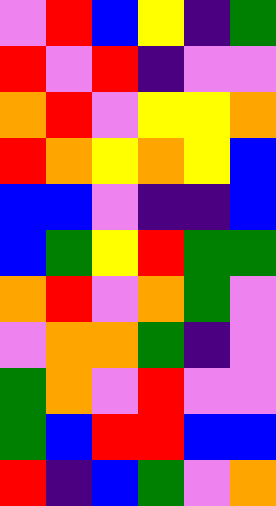[["violet", "red", "blue", "yellow", "indigo", "green"], ["red", "violet", "red", "indigo", "violet", "violet"], ["orange", "red", "violet", "yellow", "yellow", "orange"], ["red", "orange", "yellow", "orange", "yellow", "blue"], ["blue", "blue", "violet", "indigo", "indigo", "blue"], ["blue", "green", "yellow", "red", "green", "green"], ["orange", "red", "violet", "orange", "green", "violet"], ["violet", "orange", "orange", "green", "indigo", "violet"], ["green", "orange", "violet", "red", "violet", "violet"], ["green", "blue", "red", "red", "blue", "blue"], ["red", "indigo", "blue", "green", "violet", "orange"]]